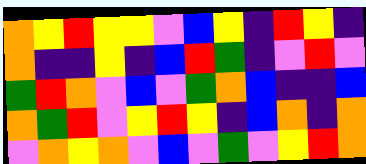[["orange", "yellow", "red", "yellow", "yellow", "violet", "blue", "yellow", "indigo", "red", "yellow", "indigo"], ["orange", "indigo", "indigo", "yellow", "indigo", "blue", "red", "green", "indigo", "violet", "red", "violet"], ["green", "red", "orange", "violet", "blue", "violet", "green", "orange", "blue", "indigo", "indigo", "blue"], ["orange", "green", "red", "violet", "yellow", "red", "yellow", "indigo", "blue", "orange", "indigo", "orange"], ["violet", "orange", "yellow", "orange", "violet", "blue", "violet", "green", "violet", "yellow", "red", "orange"]]